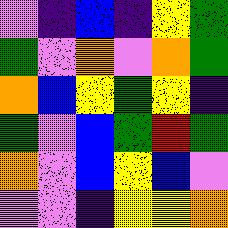[["violet", "indigo", "blue", "indigo", "yellow", "green"], ["green", "violet", "orange", "violet", "orange", "green"], ["orange", "blue", "yellow", "green", "yellow", "indigo"], ["green", "violet", "blue", "green", "red", "green"], ["orange", "violet", "blue", "yellow", "blue", "violet"], ["violet", "violet", "indigo", "yellow", "yellow", "orange"]]